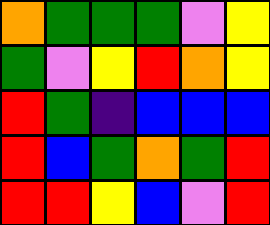[["orange", "green", "green", "green", "violet", "yellow"], ["green", "violet", "yellow", "red", "orange", "yellow"], ["red", "green", "indigo", "blue", "blue", "blue"], ["red", "blue", "green", "orange", "green", "red"], ["red", "red", "yellow", "blue", "violet", "red"]]